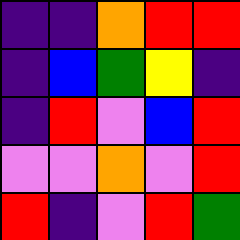[["indigo", "indigo", "orange", "red", "red"], ["indigo", "blue", "green", "yellow", "indigo"], ["indigo", "red", "violet", "blue", "red"], ["violet", "violet", "orange", "violet", "red"], ["red", "indigo", "violet", "red", "green"]]